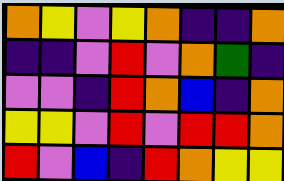[["orange", "yellow", "violet", "yellow", "orange", "indigo", "indigo", "orange"], ["indigo", "indigo", "violet", "red", "violet", "orange", "green", "indigo"], ["violet", "violet", "indigo", "red", "orange", "blue", "indigo", "orange"], ["yellow", "yellow", "violet", "red", "violet", "red", "red", "orange"], ["red", "violet", "blue", "indigo", "red", "orange", "yellow", "yellow"]]